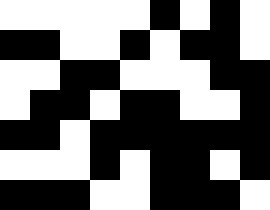[["white", "white", "white", "white", "white", "black", "white", "black", "white"], ["black", "black", "white", "white", "black", "white", "black", "black", "white"], ["white", "white", "black", "black", "white", "white", "white", "black", "black"], ["white", "black", "black", "white", "black", "black", "white", "white", "black"], ["black", "black", "white", "black", "black", "black", "black", "black", "black"], ["white", "white", "white", "black", "white", "black", "black", "white", "black"], ["black", "black", "black", "white", "white", "black", "black", "black", "white"]]